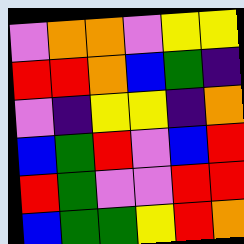[["violet", "orange", "orange", "violet", "yellow", "yellow"], ["red", "red", "orange", "blue", "green", "indigo"], ["violet", "indigo", "yellow", "yellow", "indigo", "orange"], ["blue", "green", "red", "violet", "blue", "red"], ["red", "green", "violet", "violet", "red", "red"], ["blue", "green", "green", "yellow", "red", "orange"]]